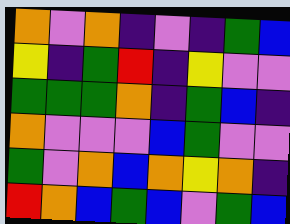[["orange", "violet", "orange", "indigo", "violet", "indigo", "green", "blue"], ["yellow", "indigo", "green", "red", "indigo", "yellow", "violet", "violet"], ["green", "green", "green", "orange", "indigo", "green", "blue", "indigo"], ["orange", "violet", "violet", "violet", "blue", "green", "violet", "violet"], ["green", "violet", "orange", "blue", "orange", "yellow", "orange", "indigo"], ["red", "orange", "blue", "green", "blue", "violet", "green", "blue"]]